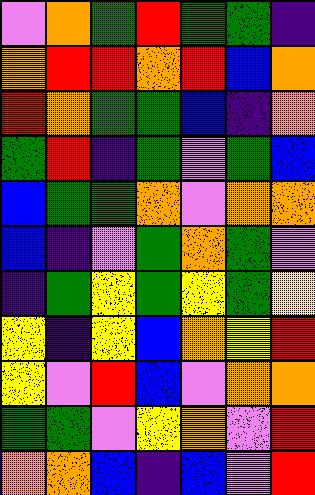[["violet", "orange", "green", "red", "green", "green", "indigo"], ["orange", "red", "red", "orange", "red", "blue", "orange"], ["red", "orange", "green", "green", "blue", "indigo", "orange"], ["green", "red", "indigo", "green", "violet", "green", "blue"], ["blue", "green", "green", "orange", "violet", "orange", "orange"], ["blue", "indigo", "violet", "green", "orange", "green", "violet"], ["indigo", "green", "yellow", "green", "yellow", "green", "yellow"], ["yellow", "indigo", "yellow", "blue", "orange", "yellow", "red"], ["yellow", "violet", "red", "blue", "violet", "orange", "orange"], ["green", "green", "violet", "yellow", "orange", "violet", "red"], ["orange", "orange", "blue", "indigo", "blue", "violet", "red"]]